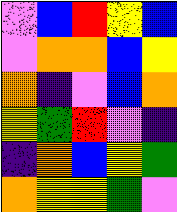[["violet", "blue", "red", "yellow", "blue"], ["violet", "orange", "orange", "blue", "yellow"], ["orange", "indigo", "violet", "blue", "orange"], ["yellow", "green", "red", "violet", "indigo"], ["indigo", "orange", "blue", "yellow", "green"], ["orange", "yellow", "yellow", "green", "violet"]]